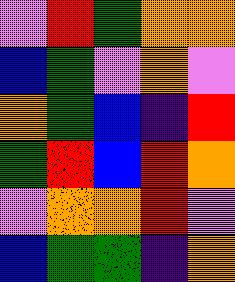[["violet", "red", "green", "orange", "orange"], ["blue", "green", "violet", "orange", "violet"], ["orange", "green", "blue", "indigo", "red"], ["green", "red", "blue", "red", "orange"], ["violet", "orange", "orange", "red", "violet"], ["blue", "green", "green", "indigo", "orange"]]